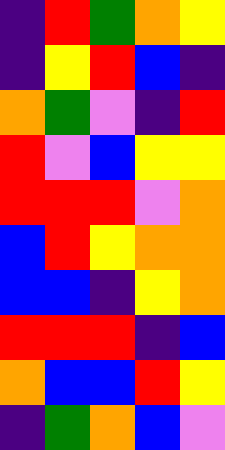[["indigo", "red", "green", "orange", "yellow"], ["indigo", "yellow", "red", "blue", "indigo"], ["orange", "green", "violet", "indigo", "red"], ["red", "violet", "blue", "yellow", "yellow"], ["red", "red", "red", "violet", "orange"], ["blue", "red", "yellow", "orange", "orange"], ["blue", "blue", "indigo", "yellow", "orange"], ["red", "red", "red", "indigo", "blue"], ["orange", "blue", "blue", "red", "yellow"], ["indigo", "green", "orange", "blue", "violet"]]